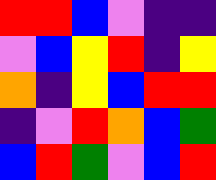[["red", "red", "blue", "violet", "indigo", "indigo"], ["violet", "blue", "yellow", "red", "indigo", "yellow"], ["orange", "indigo", "yellow", "blue", "red", "red"], ["indigo", "violet", "red", "orange", "blue", "green"], ["blue", "red", "green", "violet", "blue", "red"]]